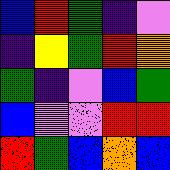[["blue", "red", "green", "indigo", "violet"], ["indigo", "yellow", "green", "red", "orange"], ["green", "indigo", "violet", "blue", "green"], ["blue", "violet", "violet", "red", "red"], ["red", "green", "blue", "orange", "blue"]]